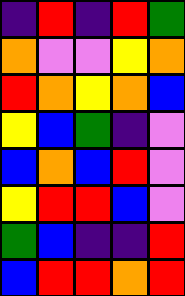[["indigo", "red", "indigo", "red", "green"], ["orange", "violet", "violet", "yellow", "orange"], ["red", "orange", "yellow", "orange", "blue"], ["yellow", "blue", "green", "indigo", "violet"], ["blue", "orange", "blue", "red", "violet"], ["yellow", "red", "red", "blue", "violet"], ["green", "blue", "indigo", "indigo", "red"], ["blue", "red", "red", "orange", "red"]]